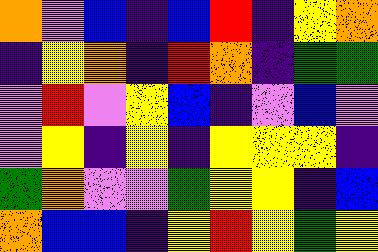[["orange", "violet", "blue", "indigo", "blue", "red", "indigo", "yellow", "orange"], ["indigo", "yellow", "orange", "indigo", "red", "orange", "indigo", "green", "green"], ["violet", "red", "violet", "yellow", "blue", "indigo", "violet", "blue", "violet"], ["violet", "yellow", "indigo", "yellow", "indigo", "yellow", "yellow", "yellow", "indigo"], ["green", "orange", "violet", "violet", "green", "yellow", "yellow", "indigo", "blue"], ["orange", "blue", "blue", "indigo", "yellow", "red", "yellow", "green", "yellow"]]